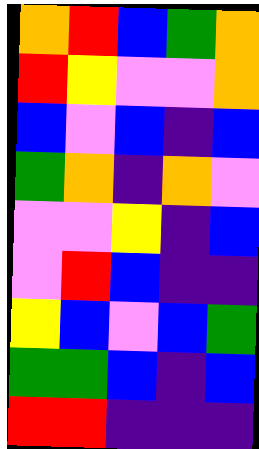[["orange", "red", "blue", "green", "orange"], ["red", "yellow", "violet", "violet", "orange"], ["blue", "violet", "blue", "indigo", "blue"], ["green", "orange", "indigo", "orange", "violet"], ["violet", "violet", "yellow", "indigo", "blue"], ["violet", "red", "blue", "indigo", "indigo"], ["yellow", "blue", "violet", "blue", "green"], ["green", "green", "blue", "indigo", "blue"], ["red", "red", "indigo", "indigo", "indigo"]]